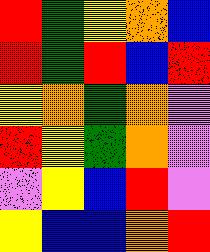[["red", "green", "yellow", "orange", "blue"], ["red", "green", "red", "blue", "red"], ["yellow", "orange", "green", "orange", "violet"], ["red", "yellow", "green", "orange", "violet"], ["violet", "yellow", "blue", "red", "violet"], ["yellow", "blue", "blue", "orange", "red"]]